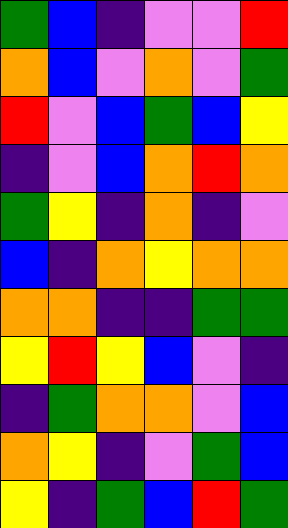[["green", "blue", "indigo", "violet", "violet", "red"], ["orange", "blue", "violet", "orange", "violet", "green"], ["red", "violet", "blue", "green", "blue", "yellow"], ["indigo", "violet", "blue", "orange", "red", "orange"], ["green", "yellow", "indigo", "orange", "indigo", "violet"], ["blue", "indigo", "orange", "yellow", "orange", "orange"], ["orange", "orange", "indigo", "indigo", "green", "green"], ["yellow", "red", "yellow", "blue", "violet", "indigo"], ["indigo", "green", "orange", "orange", "violet", "blue"], ["orange", "yellow", "indigo", "violet", "green", "blue"], ["yellow", "indigo", "green", "blue", "red", "green"]]